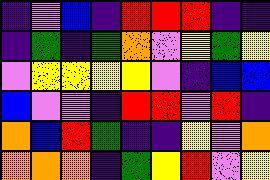[["indigo", "violet", "blue", "indigo", "red", "red", "red", "indigo", "indigo"], ["indigo", "green", "indigo", "green", "orange", "violet", "yellow", "green", "yellow"], ["violet", "yellow", "yellow", "yellow", "yellow", "violet", "indigo", "blue", "blue"], ["blue", "violet", "violet", "indigo", "red", "red", "violet", "red", "indigo"], ["orange", "blue", "red", "green", "indigo", "indigo", "yellow", "violet", "orange"], ["orange", "orange", "orange", "indigo", "green", "yellow", "red", "violet", "yellow"]]